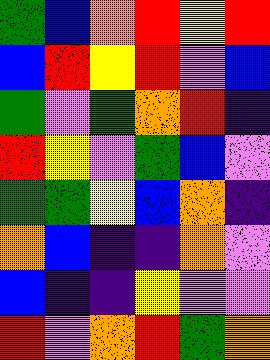[["green", "blue", "orange", "red", "yellow", "red"], ["blue", "red", "yellow", "red", "violet", "blue"], ["green", "violet", "green", "orange", "red", "indigo"], ["red", "yellow", "violet", "green", "blue", "violet"], ["green", "green", "yellow", "blue", "orange", "indigo"], ["orange", "blue", "indigo", "indigo", "orange", "violet"], ["blue", "indigo", "indigo", "yellow", "violet", "violet"], ["red", "violet", "orange", "red", "green", "orange"]]